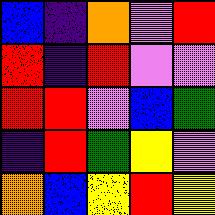[["blue", "indigo", "orange", "violet", "red"], ["red", "indigo", "red", "violet", "violet"], ["red", "red", "violet", "blue", "green"], ["indigo", "red", "green", "yellow", "violet"], ["orange", "blue", "yellow", "red", "yellow"]]